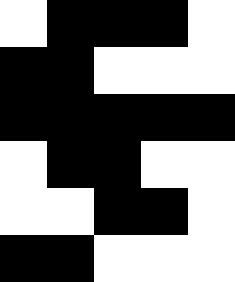[["white", "black", "black", "black", "white"], ["black", "black", "white", "white", "white"], ["black", "black", "black", "black", "black"], ["white", "black", "black", "white", "white"], ["white", "white", "black", "black", "white"], ["black", "black", "white", "white", "white"]]